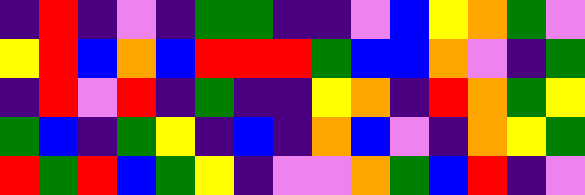[["indigo", "red", "indigo", "violet", "indigo", "green", "green", "indigo", "indigo", "violet", "blue", "yellow", "orange", "green", "violet"], ["yellow", "red", "blue", "orange", "blue", "red", "red", "red", "green", "blue", "blue", "orange", "violet", "indigo", "green"], ["indigo", "red", "violet", "red", "indigo", "green", "indigo", "indigo", "yellow", "orange", "indigo", "red", "orange", "green", "yellow"], ["green", "blue", "indigo", "green", "yellow", "indigo", "blue", "indigo", "orange", "blue", "violet", "indigo", "orange", "yellow", "green"], ["red", "green", "red", "blue", "green", "yellow", "indigo", "violet", "violet", "orange", "green", "blue", "red", "indigo", "violet"]]